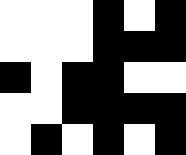[["white", "white", "white", "black", "white", "black"], ["white", "white", "white", "black", "black", "black"], ["black", "white", "black", "black", "white", "white"], ["white", "white", "black", "black", "black", "black"], ["white", "black", "white", "black", "white", "black"]]